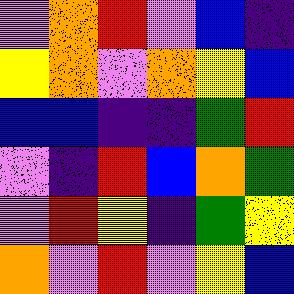[["violet", "orange", "red", "violet", "blue", "indigo"], ["yellow", "orange", "violet", "orange", "yellow", "blue"], ["blue", "blue", "indigo", "indigo", "green", "red"], ["violet", "indigo", "red", "blue", "orange", "green"], ["violet", "red", "yellow", "indigo", "green", "yellow"], ["orange", "violet", "red", "violet", "yellow", "blue"]]